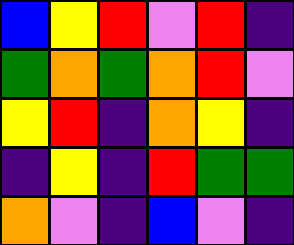[["blue", "yellow", "red", "violet", "red", "indigo"], ["green", "orange", "green", "orange", "red", "violet"], ["yellow", "red", "indigo", "orange", "yellow", "indigo"], ["indigo", "yellow", "indigo", "red", "green", "green"], ["orange", "violet", "indigo", "blue", "violet", "indigo"]]